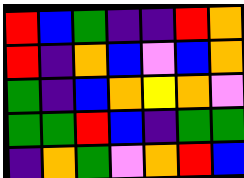[["red", "blue", "green", "indigo", "indigo", "red", "orange"], ["red", "indigo", "orange", "blue", "violet", "blue", "orange"], ["green", "indigo", "blue", "orange", "yellow", "orange", "violet"], ["green", "green", "red", "blue", "indigo", "green", "green"], ["indigo", "orange", "green", "violet", "orange", "red", "blue"]]